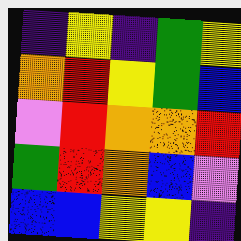[["indigo", "yellow", "indigo", "green", "yellow"], ["orange", "red", "yellow", "green", "blue"], ["violet", "red", "orange", "orange", "red"], ["green", "red", "orange", "blue", "violet"], ["blue", "blue", "yellow", "yellow", "indigo"]]